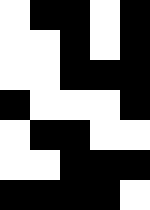[["white", "black", "black", "white", "black"], ["white", "white", "black", "white", "black"], ["white", "white", "black", "black", "black"], ["black", "white", "white", "white", "black"], ["white", "black", "black", "white", "white"], ["white", "white", "black", "black", "black"], ["black", "black", "black", "black", "white"]]